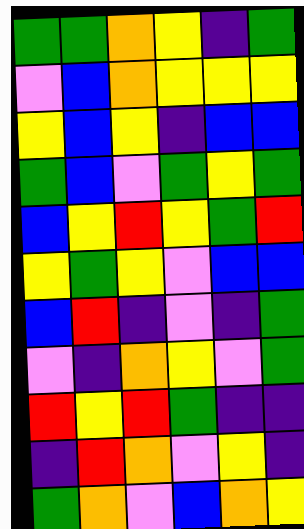[["green", "green", "orange", "yellow", "indigo", "green"], ["violet", "blue", "orange", "yellow", "yellow", "yellow"], ["yellow", "blue", "yellow", "indigo", "blue", "blue"], ["green", "blue", "violet", "green", "yellow", "green"], ["blue", "yellow", "red", "yellow", "green", "red"], ["yellow", "green", "yellow", "violet", "blue", "blue"], ["blue", "red", "indigo", "violet", "indigo", "green"], ["violet", "indigo", "orange", "yellow", "violet", "green"], ["red", "yellow", "red", "green", "indigo", "indigo"], ["indigo", "red", "orange", "violet", "yellow", "indigo"], ["green", "orange", "violet", "blue", "orange", "yellow"]]